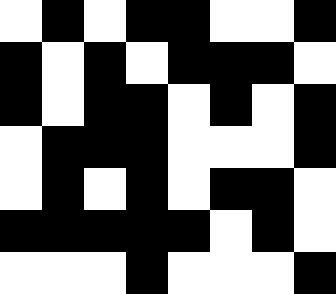[["white", "black", "white", "black", "black", "white", "white", "black"], ["black", "white", "black", "white", "black", "black", "black", "white"], ["black", "white", "black", "black", "white", "black", "white", "black"], ["white", "black", "black", "black", "white", "white", "white", "black"], ["white", "black", "white", "black", "white", "black", "black", "white"], ["black", "black", "black", "black", "black", "white", "black", "white"], ["white", "white", "white", "black", "white", "white", "white", "black"]]